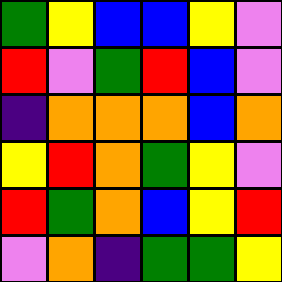[["green", "yellow", "blue", "blue", "yellow", "violet"], ["red", "violet", "green", "red", "blue", "violet"], ["indigo", "orange", "orange", "orange", "blue", "orange"], ["yellow", "red", "orange", "green", "yellow", "violet"], ["red", "green", "orange", "blue", "yellow", "red"], ["violet", "orange", "indigo", "green", "green", "yellow"]]